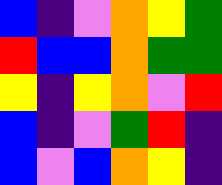[["blue", "indigo", "violet", "orange", "yellow", "green"], ["red", "blue", "blue", "orange", "green", "green"], ["yellow", "indigo", "yellow", "orange", "violet", "red"], ["blue", "indigo", "violet", "green", "red", "indigo"], ["blue", "violet", "blue", "orange", "yellow", "indigo"]]